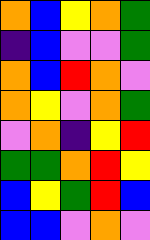[["orange", "blue", "yellow", "orange", "green"], ["indigo", "blue", "violet", "violet", "green"], ["orange", "blue", "red", "orange", "violet"], ["orange", "yellow", "violet", "orange", "green"], ["violet", "orange", "indigo", "yellow", "red"], ["green", "green", "orange", "red", "yellow"], ["blue", "yellow", "green", "red", "blue"], ["blue", "blue", "violet", "orange", "violet"]]